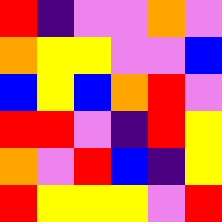[["red", "indigo", "violet", "violet", "orange", "violet"], ["orange", "yellow", "yellow", "violet", "violet", "blue"], ["blue", "yellow", "blue", "orange", "red", "violet"], ["red", "red", "violet", "indigo", "red", "yellow"], ["orange", "violet", "red", "blue", "indigo", "yellow"], ["red", "yellow", "yellow", "yellow", "violet", "red"]]